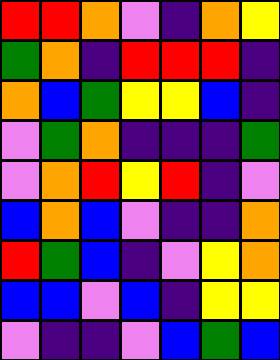[["red", "red", "orange", "violet", "indigo", "orange", "yellow"], ["green", "orange", "indigo", "red", "red", "red", "indigo"], ["orange", "blue", "green", "yellow", "yellow", "blue", "indigo"], ["violet", "green", "orange", "indigo", "indigo", "indigo", "green"], ["violet", "orange", "red", "yellow", "red", "indigo", "violet"], ["blue", "orange", "blue", "violet", "indigo", "indigo", "orange"], ["red", "green", "blue", "indigo", "violet", "yellow", "orange"], ["blue", "blue", "violet", "blue", "indigo", "yellow", "yellow"], ["violet", "indigo", "indigo", "violet", "blue", "green", "blue"]]